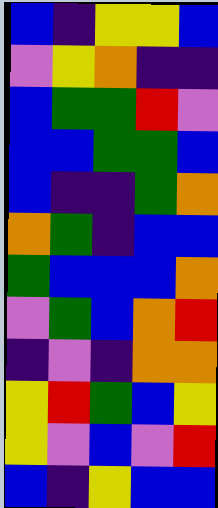[["blue", "indigo", "yellow", "yellow", "blue"], ["violet", "yellow", "orange", "indigo", "indigo"], ["blue", "green", "green", "red", "violet"], ["blue", "blue", "green", "green", "blue"], ["blue", "indigo", "indigo", "green", "orange"], ["orange", "green", "indigo", "blue", "blue"], ["green", "blue", "blue", "blue", "orange"], ["violet", "green", "blue", "orange", "red"], ["indigo", "violet", "indigo", "orange", "orange"], ["yellow", "red", "green", "blue", "yellow"], ["yellow", "violet", "blue", "violet", "red"], ["blue", "indigo", "yellow", "blue", "blue"]]